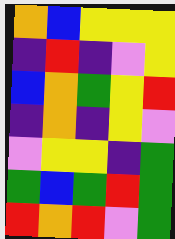[["orange", "blue", "yellow", "yellow", "yellow"], ["indigo", "red", "indigo", "violet", "yellow"], ["blue", "orange", "green", "yellow", "red"], ["indigo", "orange", "indigo", "yellow", "violet"], ["violet", "yellow", "yellow", "indigo", "green"], ["green", "blue", "green", "red", "green"], ["red", "orange", "red", "violet", "green"]]